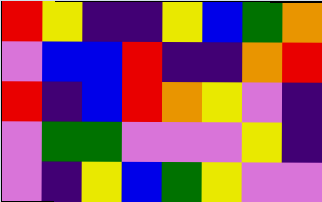[["red", "yellow", "indigo", "indigo", "yellow", "blue", "green", "orange"], ["violet", "blue", "blue", "red", "indigo", "indigo", "orange", "red"], ["red", "indigo", "blue", "red", "orange", "yellow", "violet", "indigo"], ["violet", "green", "green", "violet", "violet", "violet", "yellow", "indigo"], ["violet", "indigo", "yellow", "blue", "green", "yellow", "violet", "violet"]]